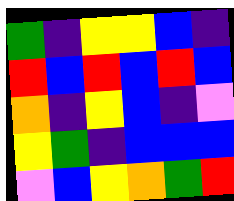[["green", "indigo", "yellow", "yellow", "blue", "indigo"], ["red", "blue", "red", "blue", "red", "blue"], ["orange", "indigo", "yellow", "blue", "indigo", "violet"], ["yellow", "green", "indigo", "blue", "blue", "blue"], ["violet", "blue", "yellow", "orange", "green", "red"]]